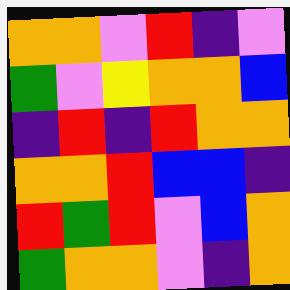[["orange", "orange", "violet", "red", "indigo", "violet"], ["green", "violet", "yellow", "orange", "orange", "blue"], ["indigo", "red", "indigo", "red", "orange", "orange"], ["orange", "orange", "red", "blue", "blue", "indigo"], ["red", "green", "red", "violet", "blue", "orange"], ["green", "orange", "orange", "violet", "indigo", "orange"]]